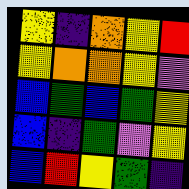[["yellow", "indigo", "orange", "yellow", "red"], ["yellow", "orange", "orange", "yellow", "violet"], ["blue", "green", "blue", "green", "yellow"], ["blue", "indigo", "green", "violet", "yellow"], ["blue", "red", "yellow", "green", "indigo"]]